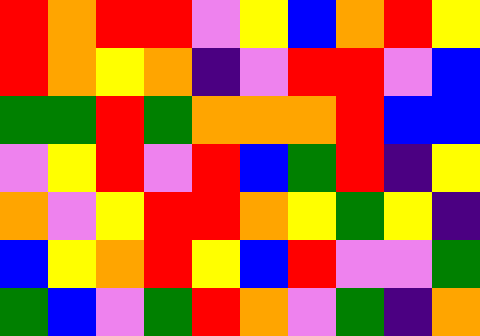[["red", "orange", "red", "red", "violet", "yellow", "blue", "orange", "red", "yellow"], ["red", "orange", "yellow", "orange", "indigo", "violet", "red", "red", "violet", "blue"], ["green", "green", "red", "green", "orange", "orange", "orange", "red", "blue", "blue"], ["violet", "yellow", "red", "violet", "red", "blue", "green", "red", "indigo", "yellow"], ["orange", "violet", "yellow", "red", "red", "orange", "yellow", "green", "yellow", "indigo"], ["blue", "yellow", "orange", "red", "yellow", "blue", "red", "violet", "violet", "green"], ["green", "blue", "violet", "green", "red", "orange", "violet", "green", "indigo", "orange"]]